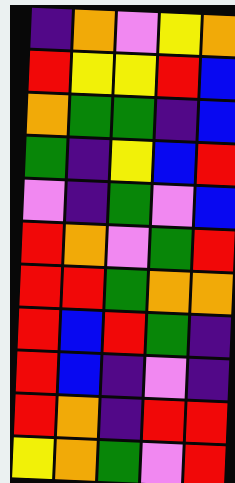[["indigo", "orange", "violet", "yellow", "orange"], ["red", "yellow", "yellow", "red", "blue"], ["orange", "green", "green", "indigo", "blue"], ["green", "indigo", "yellow", "blue", "red"], ["violet", "indigo", "green", "violet", "blue"], ["red", "orange", "violet", "green", "red"], ["red", "red", "green", "orange", "orange"], ["red", "blue", "red", "green", "indigo"], ["red", "blue", "indigo", "violet", "indigo"], ["red", "orange", "indigo", "red", "red"], ["yellow", "orange", "green", "violet", "red"]]